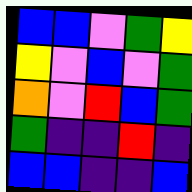[["blue", "blue", "violet", "green", "yellow"], ["yellow", "violet", "blue", "violet", "green"], ["orange", "violet", "red", "blue", "green"], ["green", "indigo", "indigo", "red", "indigo"], ["blue", "blue", "indigo", "indigo", "blue"]]